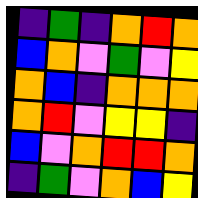[["indigo", "green", "indigo", "orange", "red", "orange"], ["blue", "orange", "violet", "green", "violet", "yellow"], ["orange", "blue", "indigo", "orange", "orange", "orange"], ["orange", "red", "violet", "yellow", "yellow", "indigo"], ["blue", "violet", "orange", "red", "red", "orange"], ["indigo", "green", "violet", "orange", "blue", "yellow"]]